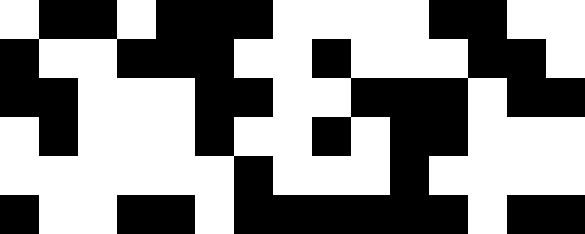[["white", "black", "black", "white", "black", "black", "black", "white", "white", "white", "white", "black", "black", "white", "white"], ["black", "white", "white", "black", "black", "black", "white", "white", "black", "white", "white", "white", "black", "black", "white"], ["black", "black", "white", "white", "white", "black", "black", "white", "white", "black", "black", "black", "white", "black", "black"], ["white", "black", "white", "white", "white", "black", "white", "white", "black", "white", "black", "black", "white", "white", "white"], ["white", "white", "white", "white", "white", "white", "black", "white", "white", "white", "black", "white", "white", "white", "white"], ["black", "white", "white", "black", "black", "white", "black", "black", "black", "black", "black", "black", "white", "black", "black"]]